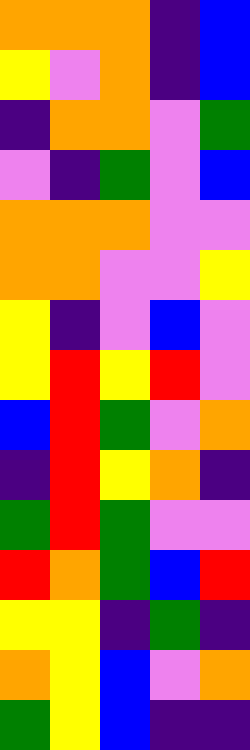[["orange", "orange", "orange", "indigo", "blue"], ["yellow", "violet", "orange", "indigo", "blue"], ["indigo", "orange", "orange", "violet", "green"], ["violet", "indigo", "green", "violet", "blue"], ["orange", "orange", "orange", "violet", "violet"], ["orange", "orange", "violet", "violet", "yellow"], ["yellow", "indigo", "violet", "blue", "violet"], ["yellow", "red", "yellow", "red", "violet"], ["blue", "red", "green", "violet", "orange"], ["indigo", "red", "yellow", "orange", "indigo"], ["green", "red", "green", "violet", "violet"], ["red", "orange", "green", "blue", "red"], ["yellow", "yellow", "indigo", "green", "indigo"], ["orange", "yellow", "blue", "violet", "orange"], ["green", "yellow", "blue", "indigo", "indigo"]]